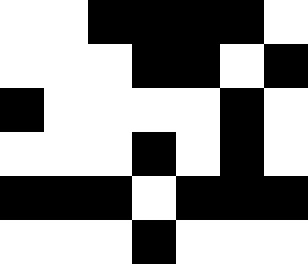[["white", "white", "black", "black", "black", "black", "white"], ["white", "white", "white", "black", "black", "white", "black"], ["black", "white", "white", "white", "white", "black", "white"], ["white", "white", "white", "black", "white", "black", "white"], ["black", "black", "black", "white", "black", "black", "black"], ["white", "white", "white", "black", "white", "white", "white"]]